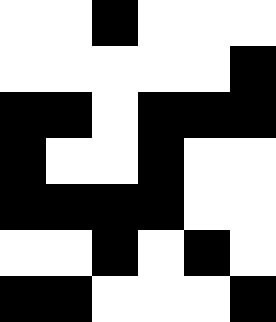[["white", "white", "black", "white", "white", "white"], ["white", "white", "white", "white", "white", "black"], ["black", "black", "white", "black", "black", "black"], ["black", "white", "white", "black", "white", "white"], ["black", "black", "black", "black", "white", "white"], ["white", "white", "black", "white", "black", "white"], ["black", "black", "white", "white", "white", "black"]]